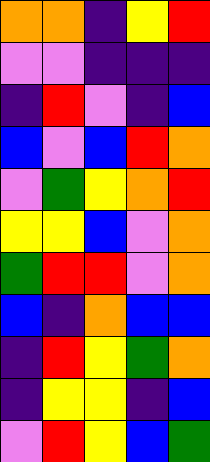[["orange", "orange", "indigo", "yellow", "red"], ["violet", "violet", "indigo", "indigo", "indigo"], ["indigo", "red", "violet", "indigo", "blue"], ["blue", "violet", "blue", "red", "orange"], ["violet", "green", "yellow", "orange", "red"], ["yellow", "yellow", "blue", "violet", "orange"], ["green", "red", "red", "violet", "orange"], ["blue", "indigo", "orange", "blue", "blue"], ["indigo", "red", "yellow", "green", "orange"], ["indigo", "yellow", "yellow", "indigo", "blue"], ["violet", "red", "yellow", "blue", "green"]]